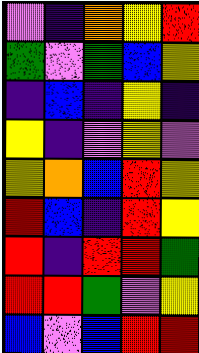[["violet", "indigo", "orange", "yellow", "red"], ["green", "violet", "green", "blue", "yellow"], ["indigo", "blue", "indigo", "yellow", "indigo"], ["yellow", "indigo", "violet", "yellow", "violet"], ["yellow", "orange", "blue", "red", "yellow"], ["red", "blue", "indigo", "red", "yellow"], ["red", "indigo", "red", "red", "green"], ["red", "red", "green", "violet", "yellow"], ["blue", "violet", "blue", "red", "red"]]